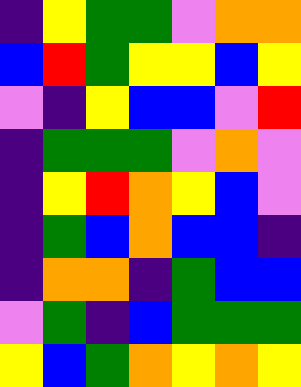[["indigo", "yellow", "green", "green", "violet", "orange", "orange"], ["blue", "red", "green", "yellow", "yellow", "blue", "yellow"], ["violet", "indigo", "yellow", "blue", "blue", "violet", "red"], ["indigo", "green", "green", "green", "violet", "orange", "violet"], ["indigo", "yellow", "red", "orange", "yellow", "blue", "violet"], ["indigo", "green", "blue", "orange", "blue", "blue", "indigo"], ["indigo", "orange", "orange", "indigo", "green", "blue", "blue"], ["violet", "green", "indigo", "blue", "green", "green", "green"], ["yellow", "blue", "green", "orange", "yellow", "orange", "yellow"]]